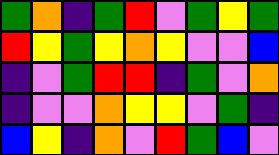[["green", "orange", "indigo", "green", "red", "violet", "green", "yellow", "green"], ["red", "yellow", "green", "yellow", "orange", "yellow", "violet", "violet", "blue"], ["indigo", "violet", "green", "red", "red", "indigo", "green", "violet", "orange"], ["indigo", "violet", "violet", "orange", "yellow", "yellow", "violet", "green", "indigo"], ["blue", "yellow", "indigo", "orange", "violet", "red", "green", "blue", "violet"]]